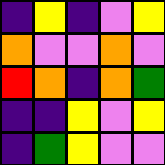[["indigo", "yellow", "indigo", "violet", "yellow"], ["orange", "violet", "violet", "orange", "violet"], ["red", "orange", "indigo", "orange", "green"], ["indigo", "indigo", "yellow", "violet", "yellow"], ["indigo", "green", "yellow", "violet", "violet"]]